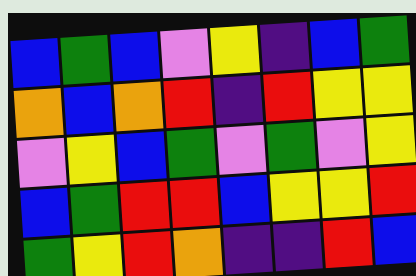[["blue", "green", "blue", "violet", "yellow", "indigo", "blue", "green"], ["orange", "blue", "orange", "red", "indigo", "red", "yellow", "yellow"], ["violet", "yellow", "blue", "green", "violet", "green", "violet", "yellow"], ["blue", "green", "red", "red", "blue", "yellow", "yellow", "red"], ["green", "yellow", "red", "orange", "indigo", "indigo", "red", "blue"]]